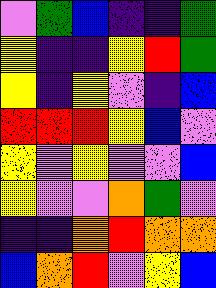[["violet", "green", "blue", "indigo", "indigo", "green"], ["yellow", "indigo", "indigo", "yellow", "red", "green"], ["yellow", "indigo", "yellow", "violet", "indigo", "blue"], ["red", "red", "red", "yellow", "blue", "violet"], ["yellow", "violet", "yellow", "violet", "violet", "blue"], ["yellow", "violet", "violet", "orange", "green", "violet"], ["indigo", "indigo", "orange", "red", "orange", "orange"], ["blue", "orange", "red", "violet", "yellow", "blue"]]